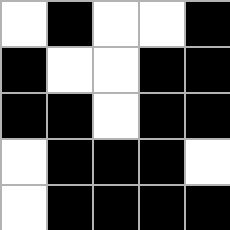[["white", "black", "white", "white", "black"], ["black", "white", "white", "black", "black"], ["black", "black", "white", "black", "black"], ["white", "black", "black", "black", "white"], ["white", "black", "black", "black", "black"]]